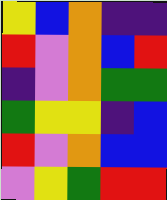[["yellow", "blue", "orange", "indigo", "indigo"], ["red", "violet", "orange", "blue", "red"], ["indigo", "violet", "orange", "green", "green"], ["green", "yellow", "yellow", "indigo", "blue"], ["red", "violet", "orange", "blue", "blue"], ["violet", "yellow", "green", "red", "red"]]